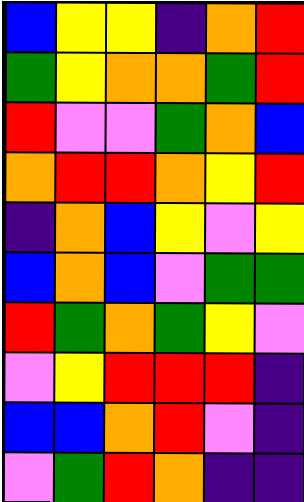[["blue", "yellow", "yellow", "indigo", "orange", "red"], ["green", "yellow", "orange", "orange", "green", "red"], ["red", "violet", "violet", "green", "orange", "blue"], ["orange", "red", "red", "orange", "yellow", "red"], ["indigo", "orange", "blue", "yellow", "violet", "yellow"], ["blue", "orange", "blue", "violet", "green", "green"], ["red", "green", "orange", "green", "yellow", "violet"], ["violet", "yellow", "red", "red", "red", "indigo"], ["blue", "blue", "orange", "red", "violet", "indigo"], ["violet", "green", "red", "orange", "indigo", "indigo"]]